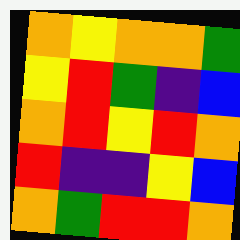[["orange", "yellow", "orange", "orange", "green"], ["yellow", "red", "green", "indigo", "blue"], ["orange", "red", "yellow", "red", "orange"], ["red", "indigo", "indigo", "yellow", "blue"], ["orange", "green", "red", "red", "orange"]]